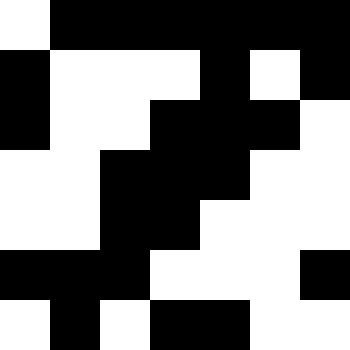[["white", "black", "black", "black", "black", "black", "black"], ["black", "white", "white", "white", "black", "white", "black"], ["black", "white", "white", "black", "black", "black", "white"], ["white", "white", "black", "black", "black", "white", "white"], ["white", "white", "black", "black", "white", "white", "white"], ["black", "black", "black", "white", "white", "white", "black"], ["white", "black", "white", "black", "black", "white", "white"]]